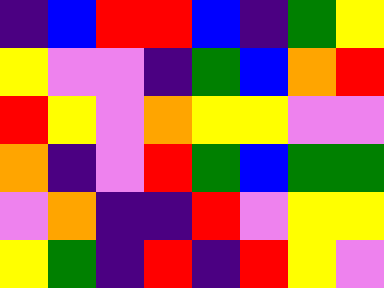[["indigo", "blue", "red", "red", "blue", "indigo", "green", "yellow"], ["yellow", "violet", "violet", "indigo", "green", "blue", "orange", "red"], ["red", "yellow", "violet", "orange", "yellow", "yellow", "violet", "violet"], ["orange", "indigo", "violet", "red", "green", "blue", "green", "green"], ["violet", "orange", "indigo", "indigo", "red", "violet", "yellow", "yellow"], ["yellow", "green", "indigo", "red", "indigo", "red", "yellow", "violet"]]